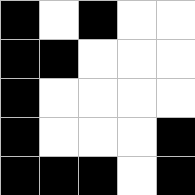[["black", "white", "black", "white", "white"], ["black", "black", "white", "white", "white"], ["black", "white", "white", "white", "white"], ["black", "white", "white", "white", "black"], ["black", "black", "black", "white", "black"]]